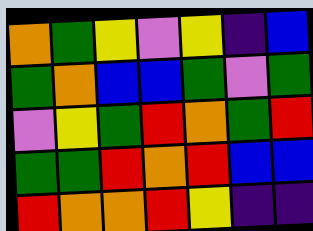[["orange", "green", "yellow", "violet", "yellow", "indigo", "blue"], ["green", "orange", "blue", "blue", "green", "violet", "green"], ["violet", "yellow", "green", "red", "orange", "green", "red"], ["green", "green", "red", "orange", "red", "blue", "blue"], ["red", "orange", "orange", "red", "yellow", "indigo", "indigo"]]